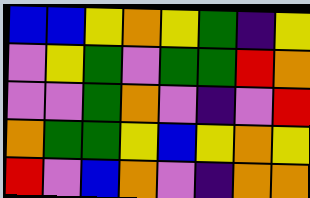[["blue", "blue", "yellow", "orange", "yellow", "green", "indigo", "yellow"], ["violet", "yellow", "green", "violet", "green", "green", "red", "orange"], ["violet", "violet", "green", "orange", "violet", "indigo", "violet", "red"], ["orange", "green", "green", "yellow", "blue", "yellow", "orange", "yellow"], ["red", "violet", "blue", "orange", "violet", "indigo", "orange", "orange"]]